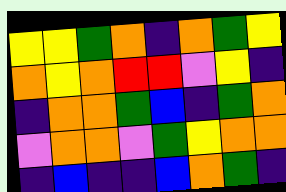[["yellow", "yellow", "green", "orange", "indigo", "orange", "green", "yellow"], ["orange", "yellow", "orange", "red", "red", "violet", "yellow", "indigo"], ["indigo", "orange", "orange", "green", "blue", "indigo", "green", "orange"], ["violet", "orange", "orange", "violet", "green", "yellow", "orange", "orange"], ["indigo", "blue", "indigo", "indigo", "blue", "orange", "green", "indigo"]]